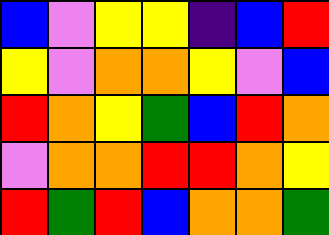[["blue", "violet", "yellow", "yellow", "indigo", "blue", "red"], ["yellow", "violet", "orange", "orange", "yellow", "violet", "blue"], ["red", "orange", "yellow", "green", "blue", "red", "orange"], ["violet", "orange", "orange", "red", "red", "orange", "yellow"], ["red", "green", "red", "blue", "orange", "orange", "green"]]